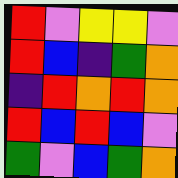[["red", "violet", "yellow", "yellow", "violet"], ["red", "blue", "indigo", "green", "orange"], ["indigo", "red", "orange", "red", "orange"], ["red", "blue", "red", "blue", "violet"], ["green", "violet", "blue", "green", "orange"]]